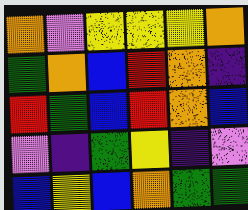[["orange", "violet", "yellow", "yellow", "yellow", "orange"], ["green", "orange", "blue", "red", "orange", "indigo"], ["red", "green", "blue", "red", "orange", "blue"], ["violet", "indigo", "green", "yellow", "indigo", "violet"], ["blue", "yellow", "blue", "orange", "green", "green"]]